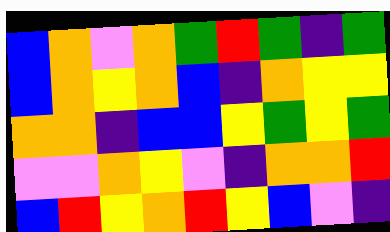[["blue", "orange", "violet", "orange", "green", "red", "green", "indigo", "green"], ["blue", "orange", "yellow", "orange", "blue", "indigo", "orange", "yellow", "yellow"], ["orange", "orange", "indigo", "blue", "blue", "yellow", "green", "yellow", "green"], ["violet", "violet", "orange", "yellow", "violet", "indigo", "orange", "orange", "red"], ["blue", "red", "yellow", "orange", "red", "yellow", "blue", "violet", "indigo"]]